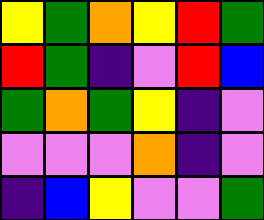[["yellow", "green", "orange", "yellow", "red", "green"], ["red", "green", "indigo", "violet", "red", "blue"], ["green", "orange", "green", "yellow", "indigo", "violet"], ["violet", "violet", "violet", "orange", "indigo", "violet"], ["indigo", "blue", "yellow", "violet", "violet", "green"]]